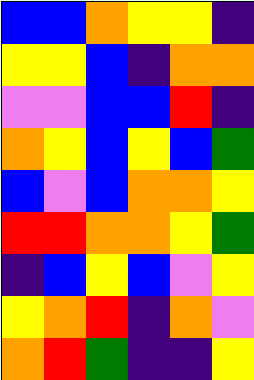[["blue", "blue", "orange", "yellow", "yellow", "indigo"], ["yellow", "yellow", "blue", "indigo", "orange", "orange"], ["violet", "violet", "blue", "blue", "red", "indigo"], ["orange", "yellow", "blue", "yellow", "blue", "green"], ["blue", "violet", "blue", "orange", "orange", "yellow"], ["red", "red", "orange", "orange", "yellow", "green"], ["indigo", "blue", "yellow", "blue", "violet", "yellow"], ["yellow", "orange", "red", "indigo", "orange", "violet"], ["orange", "red", "green", "indigo", "indigo", "yellow"]]